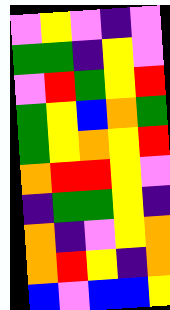[["violet", "yellow", "violet", "indigo", "violet"], ["green", "green", "indigo", "yellow", "violet"], ["violet", "red", "green", "yellow", "red"], ["green", "yellow", "blue", "orange", "green"], ["green", "yellow", "orange", "yellow", "red"], ["orange", "red", "red", "yellow", "violet"], ["indigo", "green", "green", "yellow", "indigo"], ["orange", "indigo", "violet", "yellow", "orange"], ["orange", "red", "yellow", "indigo", "orange"], ["blue", "violet", "blue", "blue", "yellow"]]